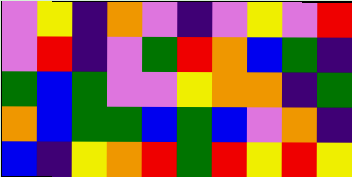[["violet", "yellow", "indigo", "orange", "violet", "indigo", "violet", "yellow", "violet", "red"], ["violet", "red", "indigo", "violet", "green", "red", "orange", "blue", "green", "indigo"], ["green", "blue", "green", "violet", "violet", "yellow", "orange", "orange", "indigo", "green"], ["orange", "blue", "green", "green", "blue", "green", "blue", "violet", "orange", "indigo"], ["blue", "indigo", "yellow", "orange", "red", "green", "red", "yellow", "red", "yellow"]]